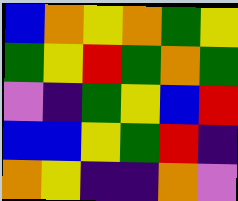[["blue", "orange", "yellow", "orange", "green", "yellow"], ["green", "yellow", "red", "green", "orange", "green"], ["violet", "indigo", "green", "yellow", "blue", "red"], ["blue", "blue", "yellow", "green", "red", "indigo"], ["orange", "yellow", "indigo", "indigo", "orange", "violet"]]